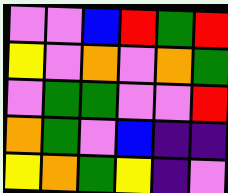[["violet", "violet", "blue", "red", "green", "red"], ["yellow", "violet", "orange", "violet", "orange", "green"], ["violet", "green", "green", "violet", "violet", "red"], ["orange", "green", "violet", "blue", "indigo", "indigo"], ["yellow", "orange", "green", "yellow", "indigo", "violet"]]